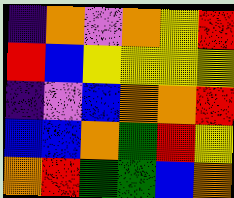[["indigo", "orange", "violet", "orange", "yellow", "red"], ["red", "blue", "yellow", "yellow", "yellow", "yellow"], ["indigo", "violet", "blue", "orange", "orange", "red"], ["blue", "blue", "orange", "green", "red", "yellow"], ["orange", "red", "green", "green", "blue", "orange"]]